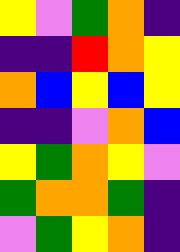[["yellow", "violet", "green", "orange", "indigo"], ["indigo", "indigo", "red", "orange", "yellow"], ["orange", "blue", "yellow", "blue", "yellow"], ["indigo", "indigo", "violet", "orange", "blue"], ["yellow", "green", "orange", "yellow", "violet"], ["green", "orange", "orange", "green", "indigo"], ["violet", "green", "yellow", "orange", "indigo"]]